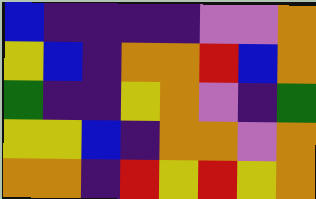[["blue", "indigo", "indigo", "indigo", "indigo", "violet", "violet", "orange"], ["yellow", "blue", "indigo", "orange", "orange", "red", "blue", "orange"], ["green", "indigo", "indigo", "yellow", "orange", "violet", "indigo", "green"], ["yellow", "yellow", "blue", "indigo", "orange", "orange", "violet", "orange"], ["orange", "orange", "indigo", "red", "yellow", "red", "yellow", "orange"]]